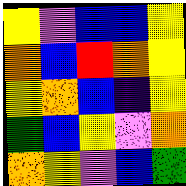[["yellow", "violet", "blue", "blue", "yellow"], ["orange", "blue", "red", "orange", "yellow"], ["yellow", "orange", "blue", "indigo", "yellow"], ["green", "blue", "yellow", "violet", "orange"], ["orange", "yellow", "violet", "blue", "green"]]